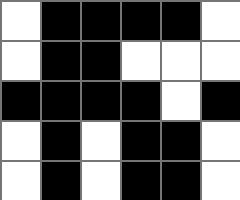[["white", "black", "black", "black", "black", "white"], ["white", "black", "black", "white", "white", "white"], ["black", "black", "black", "black", "white", "black"], ["white", "black", "white", "black", "black", "white"], ["white", "black", "white", "black", "black", "white"]]